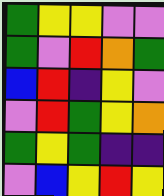[["green", "yellow", "yellow", "violet", "violet"], ["green", "violet", "red", "orange", "green"], ["blue", "red", "indigo", "yellow", "violet"], ["violet", "red", "green", "yellow", "orange"], ["green", "yellow", "green", "indigo", "indigo"], ["violet", "blue", "yellow", "red", "yellow"]]